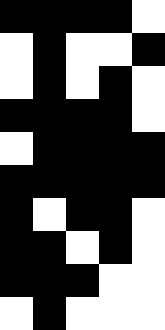[["black", "black", "black", "black", "white"], ["white", "black", "white", "white", "black"], ["white", "black", "white", "black", "white"], ["black", "black", "black", "black", "white"], ["white", "black", "black", "black", "black"], ["black", "black", "black", "black", "black"], ["black", "white", "black", "black", "white"], ["black", "black", "white", "black", "white"], ["black", "black", "black", "white", "white"], ["white", "black", "white", "white", "white"]]